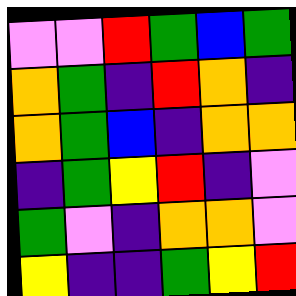[["violet", "violet", "red", "green", "blue", "green"], ["orange", "green", "indigo", "red", "orange", "indigo"], ["orange", "green", "blue", "indigo", "orange", "orange"], ["indigo", "green", "yellow", "red", "indigo", "violet"], ["green", "violet", "indigo", "orange", "orange", "violet"], ["yellow", "indigo", "indigo", "green", "yellow", "red"]]